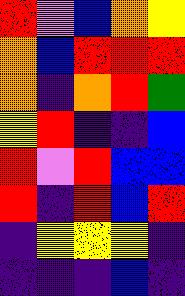[["red", "violet", "blue", "orange", "yellow"], ["orange", "blue", "red", "red", "red"], ["orange", "indigo", "orange", "red", "green"], ["yellow", "red", "indigo", "indigo", "blue"], ["red", "violet", "red", "blue", "blue"], ["red", "indigo", "red", "blue", "red"], ["indigo", "yellow", "yellow", "yellow", "indigo"], ["indigo", "indigo", "indigo", "blue", "indigo"]]